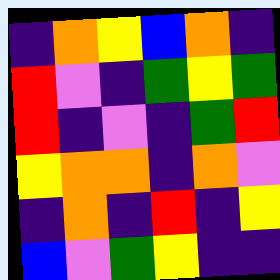[["indigo", "orange", "yellow", "blue", "orange", "indigo"], ["red", "violet", "indigo", "green", "yellow", "green"], ["red", "indigo", "violet", "indigo", "green", "red"], ["yellow", "orange", "orange", "indigo", "orange", "violet"], ["indigo", "orange", "indigo", "red", "indigo", "yellow"], ["blue", "violet", "green", "yellow", "indigo", "indigo"]]